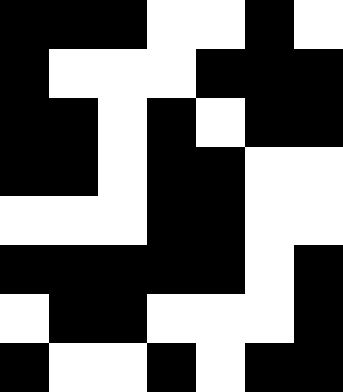[["black", "black", "black", "white", "white", "black", "white"], ["black", "white", "white", "white", "black", "black", "black"], ["black", "black", "white", "black", "white", "black", "black"], ["black", "black", "white", "black", "black", "white", "white"], ["white", "white", "white", "black", "black", "white", "white"], ["black", "black", "black", "black", "black", "white", "black"], ["white", "black", "black", "white", "white", "white", "black"], ["black", "white", "white", "black", "white", "black", "black"]]